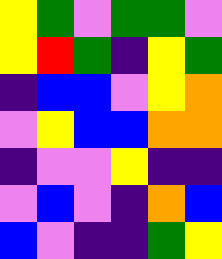[["yellow", "green", "violet", "green", "green", "violet"], ["yellow", "red", "green", "indigo", "yellow", "green"], ["indigo", "blue", "blue", "violet", "yellow", "orange"], ["violet", "yellow", "blue", "blue", "orange", "orange"], ["indigo", "violet", "violet", "yellow", "indigo", "indigo"], ["violet", "blue", "violet", "indigo", "orange", "blue"], ["blue", "violet", "indigo", "indigo", "green", "yellow"]]